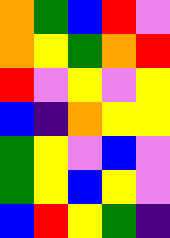[["orange", "green", "blue", "red", "violet"], ["orange", "yellow", "green", "orange", "red"], ["red", "violet", "yellow", "violet", "yellow"], ["blue", "indigo", "orange", "yellow", "yellow"], ["green", "yellow", "violet", "blue", "violet"], ["green", "yellow", "blue", "yellow", "violet"], ["blue", "red", "yellow", "green", "indigo"]]